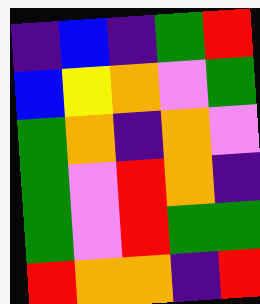[["indigo", "blue", "indigo", "green", "red"], ["blue", "yellow", "orange", "violet", "green"], ["green", "orange", "indigo", "orange", "violet"], ["green", "violet", "red", "orange", "indigo"], ["green", "violet", "red", "green", "green"], ["red", "orange", "orange", "indigo", "red"]]